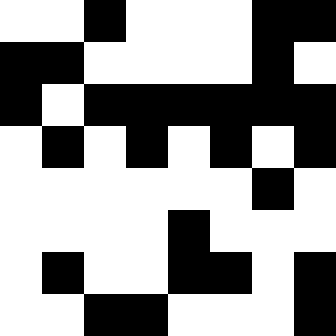[["white", "white", "black", "white", "white", "white", "black", "black"], ["black", "black", "white", "white", "white", "white", "black", "white"], ["black", "white", "black", "black", "black", "black", "black", "black"], ["white", "black", "white", "black", "white", "black", "white", "black"], ["white", "white", "white", "white", "white", "white", "black", "white"], ["white", "white", "white", "white", "black", "white", "white", "white"], ["white", "black", "white", "white", "black", "black", "white", "black"], ["white", "white", "black", "black", "white", "white", "white", "black"]]